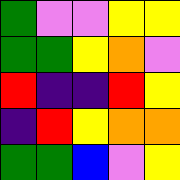[["green", "violet", "violet", "yellow", "yellow"], ["green", "green", "yellow", "orange", "violet"], ["red", "indigo", "indigo", "red", "yellow"], ["indigo", "red", "yellow", "orange", "orange"], ["green", "green", "blue", "violet", "yellow"]]